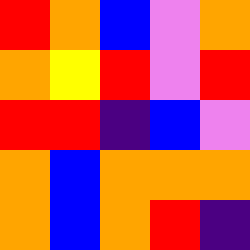[["red", "orange", "blue", "violet", "orange"], ["orange", "yellow", "red", "violet", "red"], ["red", "red", "indigo", "blue", "violet"], ["orange", "blue", "orange", "orange", "orange"], ["orange", "blue", "orange", "red", "indigo"]]